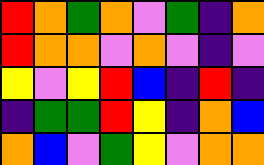[["red", "orange", "green", "orange", "violet", "green", "indigo", "orange"], ["red", "orange", "orange", "violet", "orange", "violet", "indigo", "violet"], ["yellow", "violet", "yellow", "red", "blue", "indigo", "red", "indigo"], ["indigo", "green", "green", "red", "yellow", "indigo", "orange", "blue"], ["orange", "blue", "violet", "green", "yellow", "violet", "orange", "orange"]]